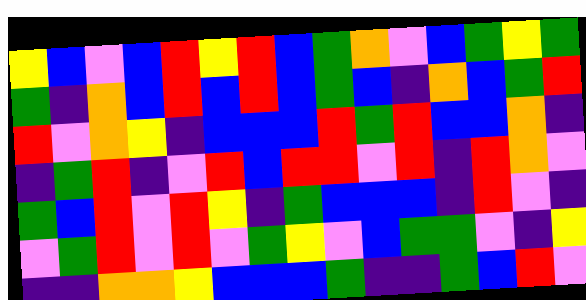[["yellow", "blue", "violet", "blue", "red", "yellow", "red", "blue", "green", "orange", "violet", "blue", "green", "yellow", "green"], ["green", "indigo", "orange", "blue", "red", "blue", "red", "blue", "green", "blue", "indigo", "orange", "blue", "green", "red"], ["red", "violet", "orange", "yellow", "indigo", "blue", "blue", "blue", "red", "green", "red", "blue", "blue", "orange", "indigo"], ["indigo", "green", "red", "indigo", "violet", "red", "blue", "red", "red", "violet", "red", "indigo", "red", "orange", "violet"], ["green", "blue", "red", "violet", "red", "yellow", "indigo", "green", "blue", "blue", "blue", "indigo", "red", "violet", "indigo"], ["violet", "green", "red", "violet", "red", "violet", "green", "yellow", "violet", "blue", "green", "green", "violet", "indigo", "yellow"], ["indigo", "indigo", "orange", "orange", "yellow", "blue", "blue", "blue", "green", "indigo", "indigo", "green", "blue", "red", "violet"]]